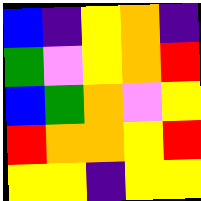[["blue", "indigo", "yellow", "orange", "indigo"], ["green", "violet", "yellow", "orange", "red"], ["blue", "green", "orange", "violet", "yellow"], ["red", "orange", "orange", "yellow", "red"], ["yellow", "yellow", "indigo", "yellow", "yellow"]]